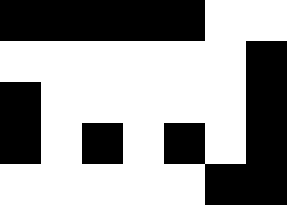[["black", "black", "black", "black", "black", "white", "white"], ["white", "white", "white", "white", "white", "white", "black"], ["black", "white", "white", "white", "white", "white", "black"], ["black", "white", "black", "white", "black", "white", "black"], ["white", "white", "white", "white", "white", "black", "black"]]